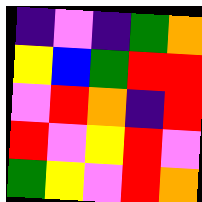[["indigo", "violet", "indigo", "green", "orange"], ["yellow", "blue", "green", "red", "red"], ["violet", "red", "orange", "indigo", "red"], ["red", "violet", "yellow", "red", "violet"], ["green", "yellow", "violet", "red", "orange"]]